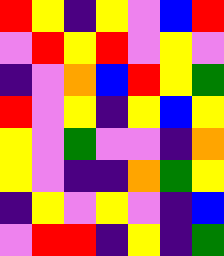[["red", "yellow", "indigo", "yellow", "violet", "blue", "red"], ["violet", "red", "yellow", "red", "violet", "yellow", "violet"], ["indigo", "violet", "orange", "blue", "red", "yellow", "green"], ["red", "violet", "yellow", "indigo", "yellow", "blue", "yellow"], ["yellow", "violet", "green", "violet", "violet", "indigo", "orange"], ["yellow", "violet", "indigo", "indigo", "orange", "green", "yellow"], ["indigo", "yellow", "violet", "yellow", "violet", "indigo", "blue"], ["violet", "red", "red", "indigo", "yellow", "indigo", "green"]]